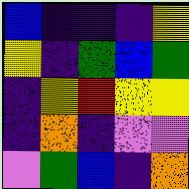[["blue", "indigo", "indigo", "indigo", "yellow"], ["yellow", "indigo", "green", "blue", "green"], ["indigo", "yellow", "red", "yellow", "yellow"], ["indigo", "orange", "indigo", "violet", "violet"], ["violet", "green", "blue", "indigo", "orange"]]